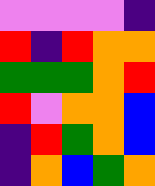[["violet", "violet", "violet", "violet", "indigo"], ["red", "indigo", "red", "orange", "orange"], ["green", "green", "green", "orange", "red"], ["red", "violet", "orange", "orange", "blue"], ["indigo", "red", "green", "orange", "blue"], ["indigo", "orange", "blue", "green", "orange"]]